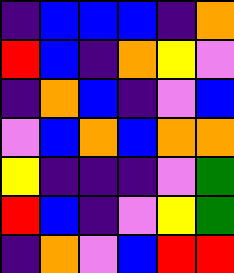[["indigo", "blue", "blue", "blue", "indigo", "orange"], ["red", "blue", "indigo", "orange", "yellow", "violet"], ["indigo", "orange", "blue", "indigo", "violet", "blue"], ["violet", "blue", "orange", "blue", "orange", "orange"], ["yellow", "indigo", "indigo", "indigo", "violet", "green"], ["red", "blue", "indigo", "violet", "yellow", "green"], ["indigo", "orange", "violet", "blue", "red", "red"]]